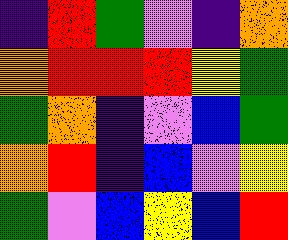[["indigo", "red", "green", "violet", "indigo", "orange"], ["orange", "red", "red", "red", "yellow", "green"], ["green", "orange", "indigo", "violet", "blue", "green"], ["orange", "red", "indigo", "blue", "violet", "yellow"], ["green", "violet", "blue", "yellow", "blue", "red"]]